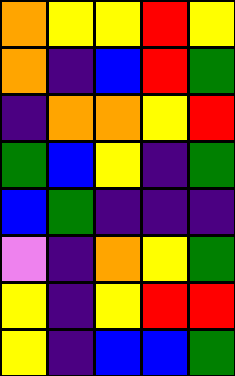[["orange", "yellow", "yellow", "red", "yellow"], ["orange", "indigo", "blue", "red", "green"], ["indigo", "orange", "orange", "yellow", "red"], ["green", "blue", "yellow", "indigo", "green"], ["blue", "green", "indigo", "indigo", "indigo"], ["violet", "indigo", "orange", "yellow", "green"], ["yellow", "indigo", "yellow", "red", "red"], ["yellow", "indigo", "blue", "blue", "green"]]